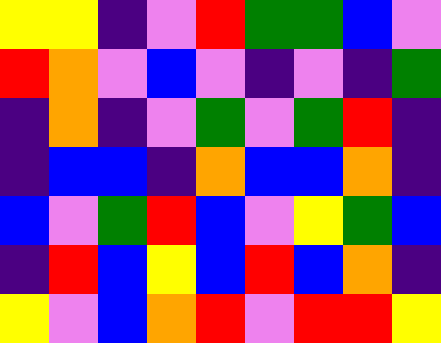[["yellow", "yellow", "indigo", "violet", "red", "green", "green", "blue", "violet"], ["red", "orange", "violet", "blue", "violet", "indigo", "violet", "indigo", "green"], ["indigo", "orange", "indigo", "violet", "green", "violet", "green", "red", "indigo"], ["indigo", "blue", "blue", "indigo", "orange", "blue", "blue", "orange", "indigo"], ["blue", "violet", "green", "red", "blue", "violet", "yellow", "green", "blue"], ["indigo", "red", "blue", "yellow", "blue", "red", "blue", "orange", "indigo"], ["yellow", "violet", "blue", "orange", "red", "violet", "red", "red", "yellow"]]